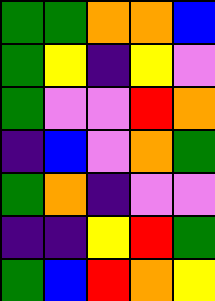[["green", "green", "orange", "orange", "blue"], ["green", "yellow", "indigo", "yellow", "violet"], ["green", "violet", "violet", "red", "orange"], ["indigo", "blue", "violet", "orange", "green"], ["green", "orange", "indigo", "violet", "violet"], ["indigo", "indigo", "yellow", "red", "green"], ["green", "blue", "red", "orange", "yellow"]]